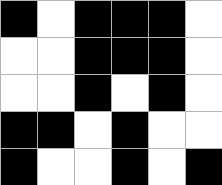[["black", "white", "black", "black", "black", "white"], ["white", "white", "black", "black", "black", "white"], ["white", "white", "black", "white", "black", "white"], ["black", "black", "white", "black", "white", "white"], ["black", "white", "white", "black", "white", "black"]]